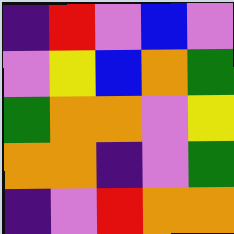[["indigo", "red", "violet", "blue", "violet"], ["violet", "yellow", "blue", "orange", "green"], ["green", "orange", "orange", "violet", "yellow"], ["orange", "orange", "indigo", "violet", "green"], ["indigo", "violet", "red", "orange", "orange"]]